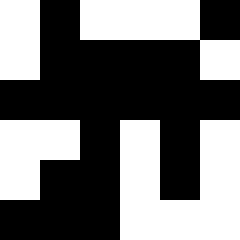[["white", "black", "white", "white", "white", "black"], ["white", "black", "black", "black", "black", "white"], ["black", "black", "black", "black", "black", "black"], ["white", "white", "black", "white", "black", "white"], ["white", "black", "black", "white", "black", "white"], ["black", "black", "black", "white", "white", "white"]]